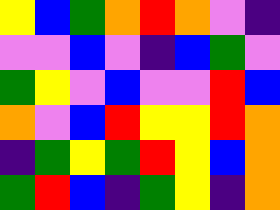[["yellow", "blue", "green", "orange", "red", "orange", "violet", "indigo"], ["violet", "violet", "blue", "violet", "indigo", "blue", "green", "violet"], ["green", "yellow", "violet", "blue", "violet", "violet", "red", "blue"], ["orange", "violet", "blue", "red", "yellow", "yellow", "red", "orange"], ["indigo", "green", "yellow", "green", "red", "yellow", "blue", "orange"], ["green", "red", "blue", "indigo", "green", "yellow", "indigo", "orange"]]